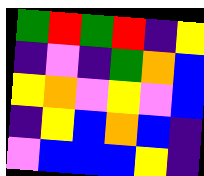[["green", "red", "green", "red", "indigo", "yellow"], ["indigo", "violet", "indigo", "green", "orange", "blue"], ["yellow", "orange", "violet", "yellow", "violet", "blue"], ["indigo", "yellow", "blue", "orange", "blue", "indigo"], ["violet", "blue", "blue", "blue", "yellow", "indigo"]]